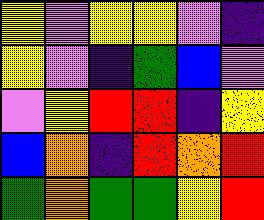[["yellow", "violet", "yellow", "yellow", "violet", "indigo"], ["yellow", "violet", "indigo", "green", "blue", "violet"], ["violet", "yellow", "red", "red", "indigo", "yellow"], ["blue", "orange", "indigo", "red", "orange", "red"], ["green", "orange", "green", "green", "yellow", "red"]]